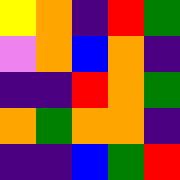[["yellow", "orange", "indigo", "red", "green"], ["violet", "orange", "blue", "orange", "indigo"], ["indigo", "indigo", "red", "orange", "green"], ["orange", "green", "orange", "orange", "indigo"], ["indigo", "indigo", "blue", "green", "red"]]